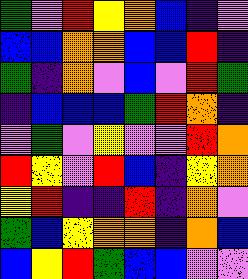[["green", "violet", "red", "yellow", "orange", "blue", "indigo", "violet"], ["blue", "blue", "orange", "orange", "blue", "blue", "red", "indigo"], ["green", "indigo", "orange", "violet", "blue", "violet", "red", "green"], ["indigo", "blue", "blue", "blue", "green", "red", "orange", "indigo"], ["violet", "green", "violet", "yellow", "violet", "violet", "red", "orange"], ["red", "yellow", "violet", "red", "blue", "indigo", "yellow", "orange"], ["yellow", "red", "indigo", "indigo", "red", "indigo", "orange", "violet"], ["green", "blue", "yellow", "orange", "orange", "indigo", "orange", "blue"], ["blue", "yellow", "red", "green", "blue", "blue", "violet", "violet"]]